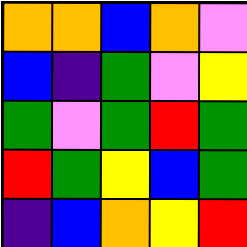[["orange", "orange", "blue", "orange", "violet"], ["blue", "indigo", "green", "violet", "yellow"], ["green", "violet", "green", "red", "green"], ["red", "green", "yellow", "blue", "green"], ["indigo", "blue", "orange", "yellow", "red"]]